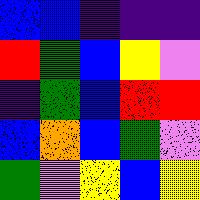[["blue", "blue", "indigo", "indigo", "indigo"], ["red", "green", "blue", "yellow", "violet"], ["indigo", "green", "blue", "red", "red"], ["blue", "orange", "blue", "green", "violet"], ["green", "violet", "yellow", "blue", "yellow"]]